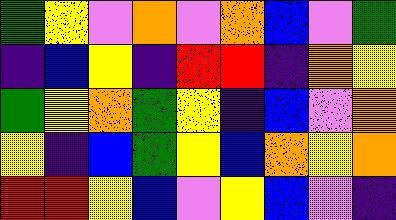[["green", "yellow", "violet", "orange", "violet", "orange", "blue", "violet", "green"], ["indigo", "blue", "yellow", "indigo", "red", "red", "indigo", "orange", "yellow"], ["green", "yellow", "orange", "green", "yellow", "indigo", "blue", "violet", "orange"], ["yellow", "indigo", "blue", "green", "yellow", "blue", "orange", "yellow", "orange"], ["red", "red", "yellow", "blue", "violet", "yellow", "blue", "violet", "indigo"]]